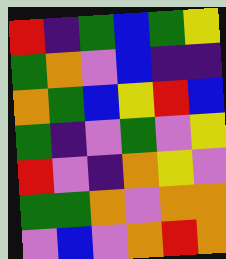[["red", "indigo", "green", "blue", "green", "yellow"], ["green", "orange", "violet", "blue", "indigo", "indigo"], ["orange", "green", "blue", "yellow", "red", "blue"], ["green", "indigo", "violet", "green", "violet", "yellow"], ["red", "violet", "indigo", "orange", "yellow", "violet"], ["green", "green", "orange", "violet", "orange", "orange"], ["violet", "blue", "violet", "orange", "red", "orange"]]